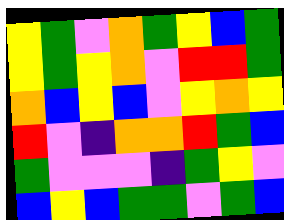[["yellow", "green", "violet", "orange", "green", "yellow", "blue", "green"], ["yellow", "green", "yellow", "orange", "violet", "red", "red", "green"], ["orange", "blue", "yellow", "blue", "violet", "yellow", "orange", "yellow"], ["red", "violet", "indigo", "orange", "orange", "red", "green", "blue"], ["green", "violet", "violet", "violet", "indigo", "green", "yellow", "violet"], ["blue", "yellow", "blue", "green", "green", "violet", "green", "blue"]]